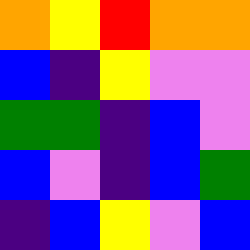[["orange", "yellow", "red", "orange", "orange"], ["blue", "indigo", "yellow", "violet", "violet"], ["green", "green", "indigo", "blue", "violet"], ["blue", "violet", "indigo", "blue", "green"], ["indigo", "blue", "yellow", "violet", "blue"]]